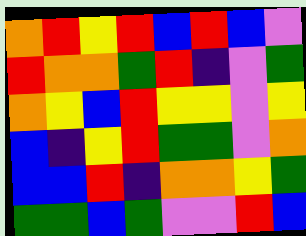[["orange", "red", "yellow", "red", "blue", "red", "blue", "violet"], ["red", "orange", "orange", "green", "red", "indigo", "violet", "green"], ["orange", "yellow", "blue", "red", "yellow", "yellow", "violet", "yellow"], ["blue", "indigo", "yellow", "red", "green", "green", "violet", "orange"], ["blue", "blue", "red", "indigo", "orange", "orange", "yellow", "green"], ["green", "green", "blue", "green", "violet", "violet", "red", "blue"]]